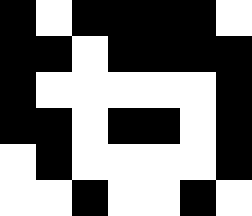[["black", "white", "black", "black", "black", "black", "white"], ["black", "black", "white", "black", "black", "black", "black"], ["black", "white", "white", "white", "white", "white", "black"], ["black", "black", "white", "black", "black", "white", "black"], ["white", "black", "white", "white", "white", "white", "black"], ["white", "white", "black", "white", "white", "black", "white"]]